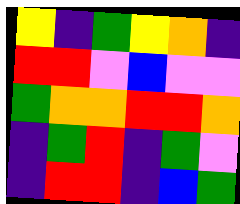[["yellow", "indigo", "green", "yellow", "orange", "indigo"], ["red", "red", "violet", "blue", "violet", "violet"], ["green", "orange", "orange", "red", "red", "orange"], ["indigo", "green", "red", "indigo", "green", "violet"], ["indigo", "red", "red", "indigo", "blue", "green"]]